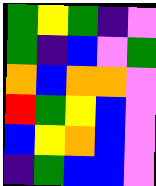[["green", "yellow", "green", "indigo", "violet"], ["green", "indigo", "blue", "violet", "green"], ["orange", "blue", "orange", "orange", "violet"], ["red", "green", "yellow", "blue", "violet"], ["blue", "yellow", "orange", "blue", "violet"], ["indigo", "green", "blue", "blue", "violet"]]